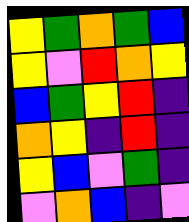[["yellow", "green", "orange", "green", "blue"], ["yellow", "violet", "red", "orange", "yellow"], ["blue", "green", "yellow", "red", "indigo"], ["orange", "yellow", "indigo", "red", "indigo"], ["yellow", "blue", "violet", "green", "indigo"], ["violet", "orange", "blue", "indigo", "violet"]]